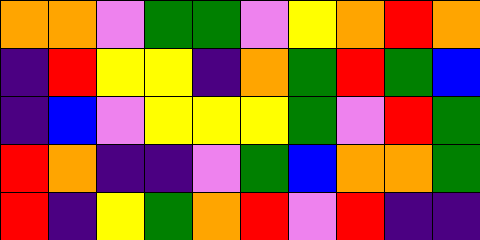[["orange", "orange", "violet", "green", "green", "violet", "yellow", "orange", "red", "orange"], ["indigo", "red", "yellow", "yellow", "indigo", "orange", "green", "red", "green", "blue"], ["indigo", "blue", "violet", "yellow", "yellow", "yellow", "green", "violet", "red", "green"], ["red", "orange", "indigo", "indigo", "violet", "green", "blue", "orange", "orange", "green"], ["red", "indigo", "yellow", "green", "orange", "red", "violet", "red", "indigo", "indigo"]]